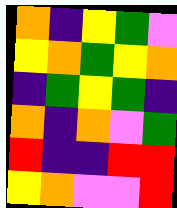[["orange", "indigo", "yellow", "green", "violet"], ["yellow", "orange", "green", "yellow", "orange"], ["indigo", "green", "yellow", "green", "indigo"], ["orange", "indigo", "orange", "violet", "green"], ["red", "indigo", "indigo", "red", "red"], ["yellow", "orange", "violet", "violet", "red"]]